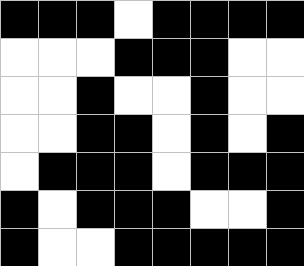[["black", "black", "black", "white", "black", "black", "black", "black"], ["white", "white", "white", "black", "black", "black", "white", "white"], ["white", "white", "black", "white", "white", "black", "white", "white"], ["white", "white", "black", "black", "white", "black", "white", "black"], ["white", "black", "black", "black", "white", "black", "black", "black"], ["black", "white", "black", "black", "black", "white", "white", "black"], ["black", "white", "white", "black", "black", "black", "black", "black"]]